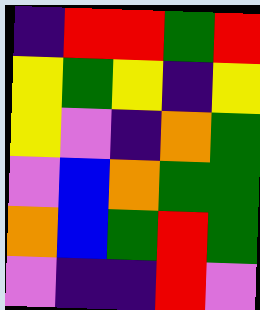[["indigo", "red", "red", "green", "red"], ["yellow", "green", "yellow", "indigo", "yellow"], ["yellow", "violet", "indigo", "orange", "green"], ["violet", "blue", "orange", "green", "green"], ["orange", "blue", "green", "red", "green"], ["violet", "indigo", "indigo", "red", "violet"]]